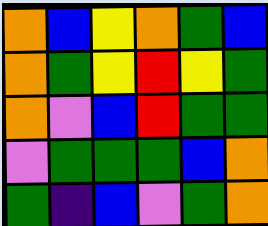[["orange", "blue", "yellow", "orange", "green", "blue"], ["orange", "green", "yellow", "red", "yellow", "green"], ["orange", "violet", "blue", "red", "green", "green"], ["violet", "green", "green", "green", "blue", "orange"], ["green", "indigo", "blue", "violet", "green", "orange"]]